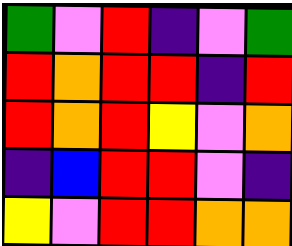[["green", "violet", "red", "indigo", "violet", "green"], ["red", "orange", "red", "red", "indigo", "red"], ["red", "orange", "red", "yellow", "violet", "orange"], ["indigo", "blue", "red", "red", "violet", "indigo"], ["yellow", "violet", "red", "red", "orange", "orange"]]